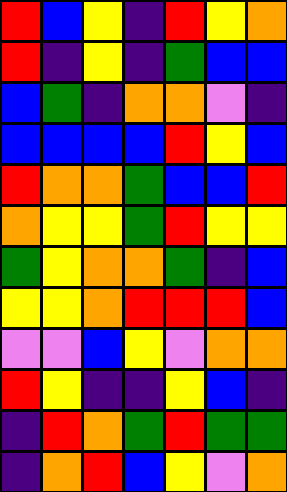[["red", "blue", "yellow", "indigo", "red", "yellow", "orange"], ["red", "indigo", "yellow", "indigo", "green", "blue", "blue"], ["blue", "green", "indigo", "orange", "orange", "violet", "indigo"], ["blue", "blue", "blue", "blue", "red", "yellow", "blue"], ["red", "orange", "orange", "green", "blue", "blue", "red"], ["orange", "yellow", "yellow", "green", "red", "yellow", "yellow"], ["green", "yellow", "orange", "orange", "green", "indigo", "blue"], ["yellow", "yellow", "orange", "red", "red", "red", "blue"], ["violet", "violet", "blue", "yellow", "violet", "orange", "orange"], ["red", "yellow", "indigo", "indigo", "yellow", "blue", "indigo"], ["indigo", "red", "orange", "green", "red", "green", "green"], ["indigo", "orange", "red", "blue", "yellow", "violet", "orange"]]